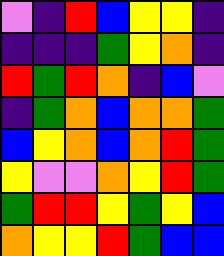[["violet", "indigo", "red", "blue", "yellow", "yellow", "indigo"], ["indigo", "indigo", "indigo", "green", "yellow", "orange", "indigo"], ["red", "green", "red", "orange", "indigo", "blue", "violet"], ["indigo", "green", "orange", "blue", "orange", "orange", "green"], ["blue", "yellow", "orange", "blue", "orange", "red", "green"], ["yellow", "violet", "violet", "orange", "yellow", "red", "green"], ["green", "red", "red", "yellow", "green", "yellow", "blue"], ["orange", "yellow", "yellow", "red", "green", "blue", "blue"]]